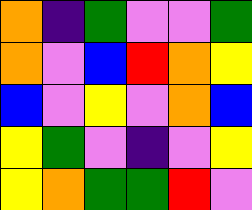[["orange", "indigo", "green", "violet", "violet", "green"], ["orange", "violet", "blue", "red", "orange", "yellow"], ["blue", "violet", "yellow", "violet", "orange", "blue"], ["yellow", "green", "violet", "indigo", "violet", "yellow"], ["yellow", "orange", "green", "green", "red", "violet"]]